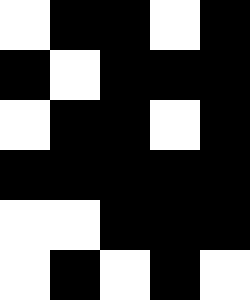[["white", "black", "black", "white", "black"], ["black", "white", "black", "black", "black"], ["white", "black", "black", "white", "black"], ["black", "black", "black", "black", "black"], ["white", "white", "black", "black", "black"], ["white", "black", "white", "black", "white"]]